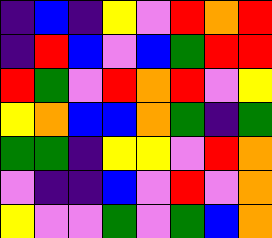[["indigo", "blue", "indigo", "yellow", "violet", "red", "orange", "red"], ["indigo", "red", "blue", "violet", "blue", "green", "red", "red"], ["red", "green", "violet", "red", "orange", "red", "violet", "yellow"], ["yellow", "orange", "blue", "blue", "orange", "green", "indigo", "green"], ["green", "green", "indigo", "yellow", "yellow", "violet", "red", "orange"], ["violet", "indigo", "indigo", "blue", "violet", "red", "violet", "orange"], ["yellow", "violet", "violet", "green", "violet", "green", "blue", "orange"]]